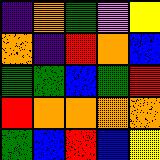[["indigo", "orange", "green", "violet", "yellow"], ["orange", "indigo", "red", "orange", "blue"], ["green", "green", "blue", "green", "red"], ["red", "orange", "orange", "orange", "orange"], ["green", "blue", "red", "blue", "yellow"]]